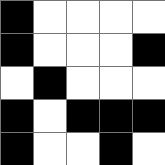[["black", "white", "white", "white", "white"], ["black", "white", "white", "white", "black"], ["white", "black", "white", "white", "white"], ["black", "white", "black", "black", "black"], ["black", "white", "white", "black", "white"]]